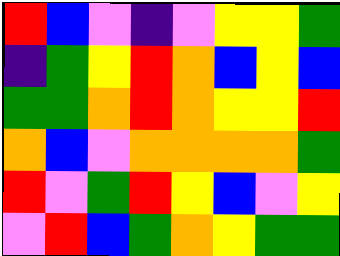[["red", "blue", "violet", "indigo", "violet", "yellow", "yellow", "green"], ["indigo", "green", "yellow", "red", "orange", "blue", "yellow", "blue"], ["green", "green", "orange", "red", "orange", "yellow", "yellow", "red"], ["orange", "blue", "violet", "orange", "orange", "orange", "orange", "green"], ["red", "violet", "green", "red", "yellow", "blue", "violet", "yellow"], ["violet", "red", "blue", "green", "orange", "yellow", "green", "green"]]